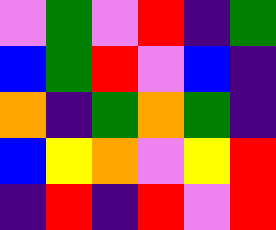[["violet", "green", "violet", "red", "indigo", "green"], ["blue", "green", "red", "violet", "blue", "indigo"], ["orange", "indigo", "green", "orange", "green", "indigo"], ["blue", "yellow", "orange", "violet", "yellow", "red"], ["indigo", "red", "indigo", "red", "violet", "red"]]